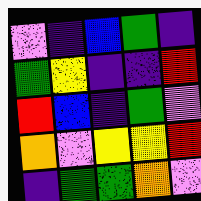[["violet", "indigo", "blue", "green", "indigo"], ["green", "yellow", "indigo", "indigo", "red"], ["red", "blue", "indigo", "green", "violet"], ["orange", "violet", "yellow", "yellow", "red"], ["indigo", "green", "green", "orange", "violet"]]